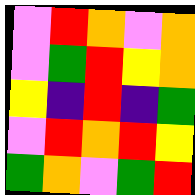[["violet", "red", "orange", "violet", "orange"], ["violet", "green", "red", "yellow", "orange"], ["yellow", "indigo", "red", "indigo", "green"], ["violet", "red", "orange", "red", "yellow"], ["green", "orange", "violet", "green", "red"]]